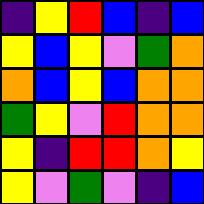[["indigo", "yellow", "red", "blue", "indigo", "blue"], ["yellow", "blue", "yellow", "violet", "green", "orange"], ["orange", "blue", "yellow", "blue", "orange", "orange"], ["green", "yellow", "violet", "red", "orange", "orange"], ["yellow", "indigo", "red", "red", "orange", "yellow"], ["yellow", "violet", "green", "violet", "indigo", "blue"]]